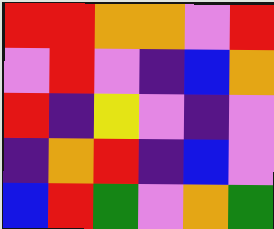[["red", "red", "orange", "orange", "violet", "red"], ["violet", "red", "violet", "indigo", "blue", "orange"], ["red", "indigo", "yellow", "violet", "indigo", "violet"], ["indigo", "orange", "red", "indigo", "blue", "violet"], ["blue", "red", "green", "violet", "orange", "green"]]